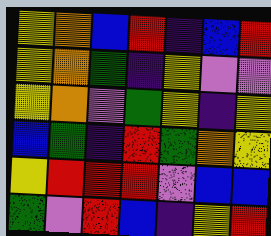[["yellow", "orange", "blue", "red", "indigo", "blue", "red"], ["yellow", "orange", "green", "indigo", "yellow", "violet", "violet"], ["yellow", "orange", "violet", "green", "yellow", "indigo", "yellow"], ["blue", "green", "indigo", "red", "green", "orange", "yellow"], ["yellow", "red", "red", "red", "violet", "blue", "blue"], ["green", "violet", "red", "blue", "indigo", "yellow", "red"]]